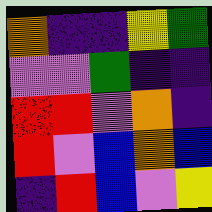[["orange", "indigo", "indigo", "yellow", "green"], ["violet", "violet", "green", "indigo", "indigo"], ["red", "red", "violet", "orange", "indigo"], ["red", "violet", "blue", "orange", "blue"], ["indigo", "red", "blue", "violet", "yellow"]]